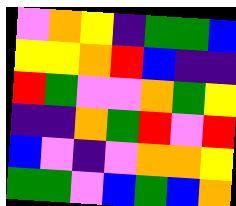[["violet", "orange", "yellow", "indigo", "green", "green", "blue"], ["yellow", "yellow", "orange", "red", "blue", "indigo", "indigo"], ["red", "green", "violet", "violet", "orange", "green", "yellow"], ["indigo", "indigo", "orange", "green", "red", "violet", "red"], ["blue", "violet", "indigo", "violet", "orange", "orange", "yellow"], ["green", "green", "violet", "blue", "green", "blue", "orange"]]